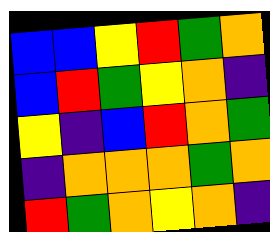[["blue", "blue", "yellow", "red", "green", "orange"], ["blue", "red", "green", "yellow", "orange", "indigo"], ["yellow", "indigo", "blue", "red", "orange", "green"], ["indigo", "orange", "orange", "orange", "green", "orange"], ["red", "green", "orange", "yellow", "orange", "indigo"]]